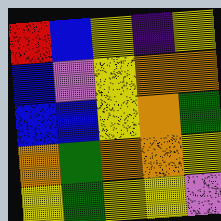[["red", "blue", "yellow", "indigo", "yellow"], ["blue", "violet", "yellow", "orange", "orange"], ["blue", "blue", "yellow", "orange", "green"], ["orange", "green", "orange", "orange", "yellow"], ["yellow", "green", "yellow", "yellow", "violet"]]